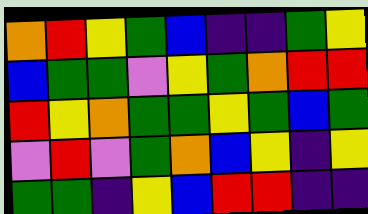[["orange", "red", "yellow", "green", "blue", "indigo", "indigo", "green", "yellow"], ["blue", "green", "green", "violet", "yellow", "green", "orange", "red", "red"], ["red", "yellow", "orange", "green", "green", "yellow", "green", "blue", "green"], ["violet", "red", "violet", "green", "orange", "blue", "yellow", "indigo", "yellow"], ["green", "green", "indigo", "yellow", "blue", "red", "red", "indigo", "indigo"]]